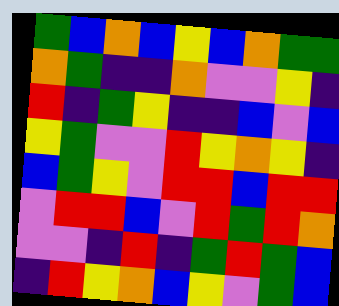[["green", "blue", "orange", "blue", "yellow", "blue", "orange", "green", "green"], ["orange", "green", "indigo", "indigo", "orange", "violet", "violet", "yellow", "indigo"], ["red", "indigo", "green", "yellow", "indigo", "indigo", "blue", "violet", "blue"], ["yellow", "green", "violet", "violet", "red", "yellow", "orange", "yellow", "indigo"], ["blue", "green", "yellow", "violet", "red", "red", "blue", "red", "red"], ["violet", "red", "red", "blue", "violet", "red", "green", "red", "orange"], ["violet", "violet", "indigo", "red", "indigo", "green", "red", "green", "blue"], ["indigo", "red", "yellow", "orange", "blue", "yellow", "violet", "green", "blue"]]